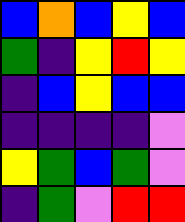[["blue", "orange", "blue", "yellow", "blue"], ["green", "indigo", "yellow", "red", "yellow"], ["indigo", "blue", "yellow", "blue", "blue"], ["indigo", "indigo", "indigo", "indigo", "violet"], ["yellow", "green", "blue", "green", "violet"], ["indigo", "green", "violet", "red", "red"]]